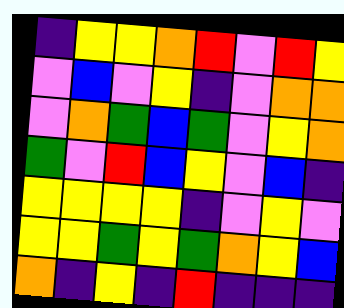[["indigo", "yellow", "yellow", "orange", "red", "violet", "red", "yellow"], ["violet", "blue", "violet", "yellow", "indigo", "violet", "orange", "orange"], ["violet", "orange", "green", "blue", "green", "violet", "yellow", "orange"], ["green", "violet", "red", "blue", "yellow", "violet", "blue", "indigo"], ["yellow", "yellow", "yellow", "yellow", "indigo", "violet", "yellow", "violet"], ["yellow", "yellow", "green", "yellow", "green", "orange", "yellow", "blue"], ["orange", "indigo", "yellow", "indigo", "red", "indigo", "indigo", "indigo"]]